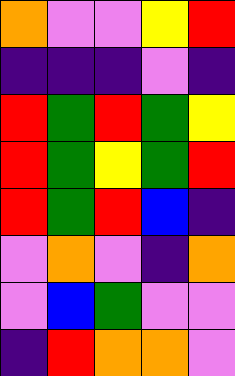[["orange", "violet", "violet", "yellow", "red"], ["indigo", "indigo", "indigo", "violet", "indigo"], ["red", "green", "red", "green", "yellow"], ["red", "green", "yellow", "green", "red"], ["red", "green", "red", "blue", "indigo"], ["violet", "orange", "violet", "indigo", "orange"], ["violet", "blue", "green", "violet", "violet"], ["indigo", "red", "orange", "orange", "violet"]]